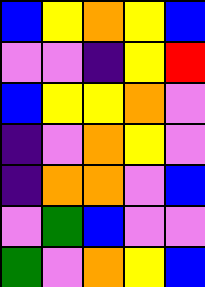[["blue", "yellow", "orange", "yellow", "blue"], ["violet", "violet", "indigo", "yellow", "red"], ["blue", "yellow", "yellow", "orange", "violet"], ["indigo", "violet", "orange", "yellow", "violet"], ["indigo", "orange", "orange", "violet", "blue"], ["violet", "green", "blue", "violet", "violet"], ["green", "violet", "orange", "yellow", "blue"]]